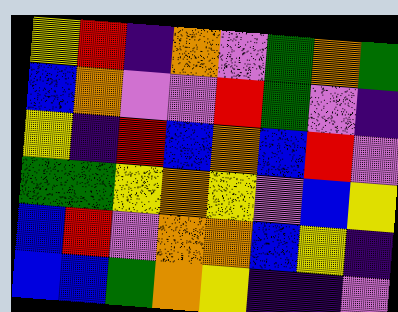[["yellow", "red", "indigo", "orange", "violet", "green", "orange", "green"], ["blue", "orange", "violet", "violet", "red", "green", "violet", "indigo"], ["yellow", "indigo", "red", "blue", "orange", "blue", "red", "violet"], ["green", "green", "yellow", "orange", "yellow", "violet", "blue", "yellow"], ["blue", "red", "violet", "orange", "orange", "blue", "yellow", "indigo"], ["blue", "blue", "green", "orange", "yellow", "indigo", "indigo", "violet"]]